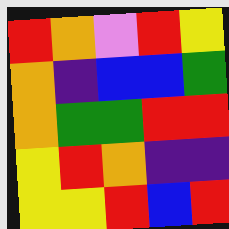[["red", "orange", "violet", "red", "yellow"], ["orange", "indigo", "blue", "blue", "green"], ["orange", "green", "green", "red", "red"], ["yellow", "red", "orange", "indigo", "indigo"], ["yellow", "yellow", "red", "blue", "red"]]